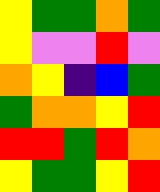[["yellow", "green", "green", "orange", "green"], ["yellow", "violet", "violet", "red", "violet"], ["orange", "yellow", "indigo", "blue", "green"], ["green", "orange", "orange", "yellow", "red"], ["red", "red", "green", "red", "orange"], ["yellow", "green", "green", "yellow", "red"]]